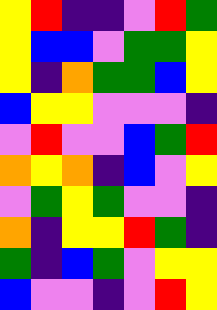[["yellow", "red", "indigo", "indigo", "violet", "red", "green"], ["yellow", "blue", "blue", "violet", "green", "green", "yellow"], ["yellow", "indigo", "orange", "green", "green", "blue", "yellow"], ["blue", "yellow", "yellow", "violet", "violet", "violet", "indigo"], ["violet", "red", "violet", "violet", "blue", "green", "red"], ["orange", "yellow", "orange", "indigo", "blue", "violet", "yellow"], ["violet", "green", "yellow", "green", "violet", "violet", "indigo"], ["orange", "indigo", "yellow", "yellow", "red", "green", "indigo"], ["green", "indigo", "blue", "green", "violet", "yellow", "yellow"], ["blue", "violet", "violet", "indigo", "violet", "red", "yellow"]]